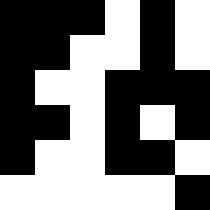[["black", "black", "black", "white", "black", "white"], ["black", "black", "white", "white", "black", "white"], ["black", "white", "white", "black", "black", "black"], ["black", "black", "white", "black", "white", "black"], ["black", "white", "white", "black", "black", "white"], ["white", "white", "white", "white", "white", "black"]]